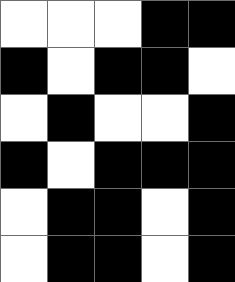[["white", "white", "white", "black", "black"], ["black", "white", "black", "black", "white"], ["white", "black", "white", "white", "black"], ["black", "white", "black", "black", "black"], ["white", "black", "black", "white", "black"], ["white", "black", "black", "white", "black"]]